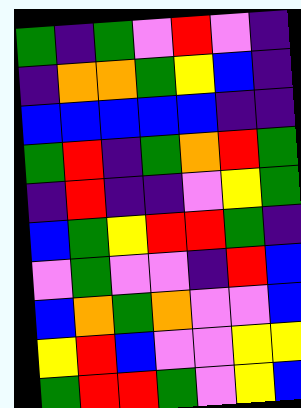[["green", "indigo", "green", "violet", "red", "violet", "indigo"], ["indigo", "orange", "orange", "green", "yellow", "blue", "indigo"], ["blue", "blue", "blue", "blue", "blue", "indigo", "indigo"], ["green", "red", "indigo", "green", "orange", "red", "green"], ["indigo", "red", "indigo", "indigo", "violet", "yellow", "green"], ["blue", "green", "yellow", "red", "red", "green", "indigo"], ["violet", "green", "violet", "violet", "indigo", "red", "blue"], ["blue", "orange", "green", "orange", "violet", "violet", "blue"], ["yellow", "red", "blue", "violet", "violet", "yellow", "yellow"], ["green", "red", "red", "green", "violet", "yellow", "blue"]]